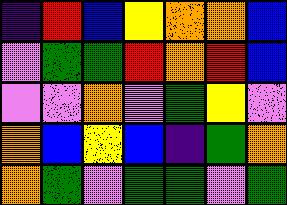[["indigo", "red", "blue", "yellow", "orange", "orange", "blue"], ["violet", "green", "green", "red", "orange", "red", "blue"], ["violet", "violet", "orange", "violet", "green", "yellow", "violet"], ["orange", "blue", "yellow", "blue", "indigo", "green", "orange"], ["orange", "green", "violet", "green", "green", "violet", "green"]]